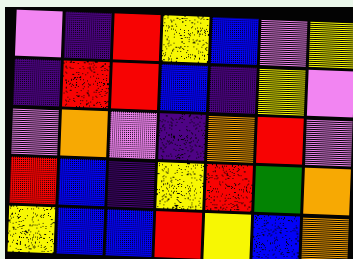[["violet", "indigo", "red", "yellow", "blue", "violet", "yellow"], ["indigo", "red", "red", "blue", "indigo", "yellow", "violet"], ["violet", "orange", "violet", "indigo", "orange", "red", "violet"], ["red", "blue", "indigo", "yellow", "red", "green", "orange"], ["yellow", "blue", "blue", "red", "yellow", "blue", "orange"]]